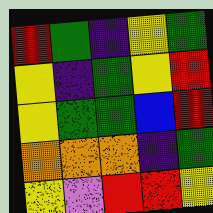[["red", "green", "indigo", "yellow", "green"], ["yellow", "indigo", "green", "yellow", "red"], ["yellow", "green", "green", "blue", "red"], ["orange", "orange", "orange", "indigo", "green"], ["yellow", "violet", "red", "red", "yellow"]]